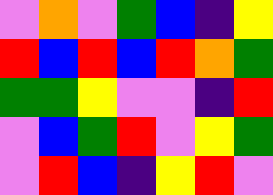[["violet", "orange", "violet", "green", "blue", "indigo", "yellow"], ["red", "blue", "red", "blue", "red", "orange", "green"], ["green", "green", "yellow", "violet", "violet", "indigo", "red"], ["violet", "blue", "green", "red", "violet", "yellow", "green"], ["violet", "red", "blue", "indigo", "yellow", "red", "violet"]]